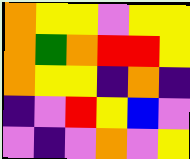[["orange", "yellow", "yellow", "violet", "yellow", "yellow"], ["orange", "green", "orange", "red", "red", "yellow"], ["orange", "yellow", "yellow", "indigo", "orange", "indigo"], ["indigo", "violet", "red", "yellow", "blue", "violet"], ["violet", "indigo", "violet", "orange", "violet", "yellow"]]